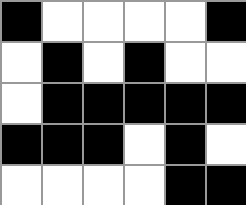[["black", "white", "white", "white", "white", "black"], ["white", "black", "white", "black", "white", "white"], ["white", "black", "black", "black", "black", "black"], ["black", "black", "black", "white", "black", "white"], ["white", "white", "white", "white", "black", "black"]]